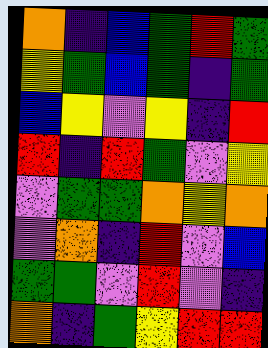[["orange", "indigo", "blue", "green", "red", "green"], ["yellow", "green", "blue", "green", "indigo", "green"], ["blue", "yellow", "violet", "yellow", "indigo", "red"], ["red", "indigo", "red", "green", "violet", "yellow"], ["violet", "green", "green", "orange", "yellow", "orange"], ["violet", "orange", "indigo", "red", "violet", "blue"], ["green", "green", "violet", "red", "violet", "indigo"], ["orange", "indigo", "green", "yellow", "red", "red"]]